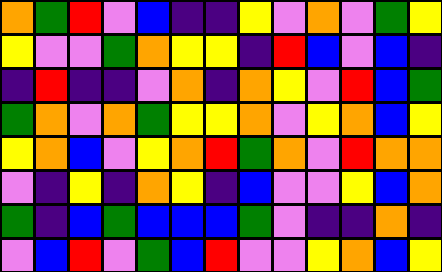[["orange", "green", "red", "violet", "blue", "indigo", "indigo", "yellow", "violet", "orange", "violet", "green", "yellow"], ["yellow", "violet", "violet", "green", "orange", "yellow", "yellow", "indigo", "red", "blue", "violet", "blue", "indigo"], ["indigo", "red", "indigo", "indigo", "violet", "orange", "indigo", "orange", "yellow", "violet", "red", "blue", "green"], ["green", "orange", "violet", "orange", "green", "yellow", "yellow", "orange", "violet", "yellow", "orange", "blue", "yellow"], ["yellow", "orange", "blue", "violet", "yellow", "orange", "red", "green", "orange", "violet", "red", "orange", "orange"], ["violet", "indigo", "yellow", "indigo", "orange", "yellow", "indigo", "blue", "violet", "violet", "yellow", "blue", "orange"], ["green", "indigo", "blue", "green", "blue", "blue", "blue", "green", "violet", "indigo", "indigo", "orange", "indigo"], ["violet", "blue", "red", "violet", "green", "blue", "red", "violet", "violet", "yellow", "orange", "blue", "yellow"]]